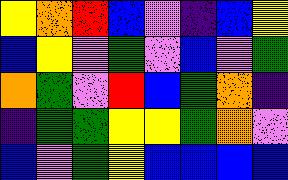[["yellow", "orange", "red", "blue", "violet", "indigo", "blue", "yellow"], ["blue", "yellow", "violet", "green", "violet", "blue", "violet", "green"], ["orange", "green", "violet", "red", "blue", "green", "orange", "indigo"], ["indigo", "green", "green", "yellow", "yellow", "green", "orange", "violet"], ["blue", "violet", "green", "yellow", "blue", "blue", "blue", "blue"]]